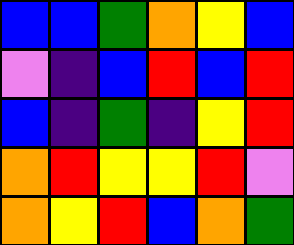[["blue", "blue", "green", "orange", "yellow", "blue"], ["violet", "indigo", "blue", "red", "blue", "red"], ["blue", "indigo", "green", "indigo", "yellow", "red"], ["orange", "red", "yellow", "yellow", "red", "violet"], ["orange", "yellow", "red", "blue", "orange", "green"]]